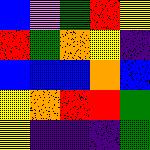[["blue", "violet", "green", "red", "yellow"], ["red", "green", "orange", "yellow", "indigo"], ["blue", "blue", "blue", "orange", "blue"], ["yellow", "orange", "red", "red", "green"], ["yellow", "indigo", "indigo", "indigo", "green"]]